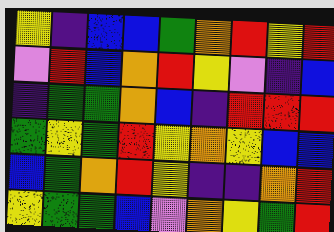[["yellow", "indigo", "blue", "blue", "green", "orange", "red", "yellow", "red"], ["violet", "red", "blue", "orange", "red", "yellow", "violet", "indigo", "blue"], ["indigo", "green", "green", "orange", "blue", "indigo", "red", "red", "red"], ["green", "yellow", "green", "red", "yellow", "orange", "yellow", "blue", "blue"], ["blue", "green", "orange", "red", "yellow", "indigo", "indigo", "orange", "red"], ["yellow", "green", "green", "blue", "violet", "orange", "yellow", "green", "red"]]